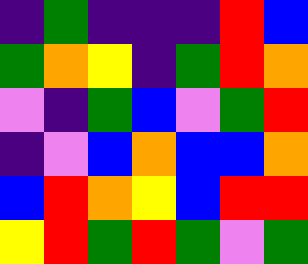[["indigo", "green", "indigo", "indigo", "indigo", "red", "blue"], ["green", "orange", "yellow", "indigo", "green", "red", "orange"], ["violet", "indigo", "green", "blue", "violet", "green", "red"], ["indigo", "violet", "blue", "orange", "blue", "blue", "orange"], ["blue", "red", "orange", "yellow", "blue", "red", "red"], ["yellow", "red", "green", "red", "green", "violet", "green"]]